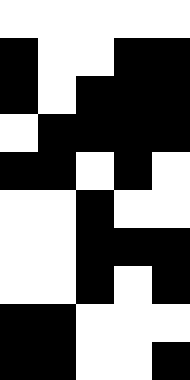[["white", "white", "white", "white", "white"], ["black", "white", "white", "black", "black"], ["black", "white", "black", "black", "black"], ["white", "black", "black", "black", "black"], ["black", "black", "white", "black", "white"], ["white", "white", "black", "white", "white"], ["white", "white", "black", "black", "black"], ["white", "white", "black", "white", "black"], ["black", "black", "white", "white", "white"], ["black", "black", "white", "white", "black"]]